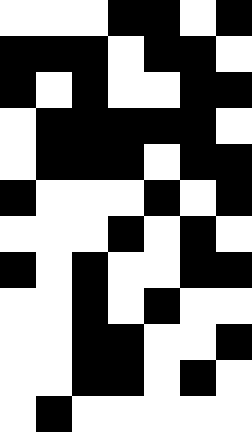[["white", "white", "white", "black", "black", "white", "black"], ["black", "black", "black", "white", "black", "black", "white"], ["black", "white", "black", "white", "white", "black", "black"], ["white", "black", "black", "black", "black", "black", "white"], ["white", "black", "black", "black", "white", "black", "black"], ["black", "white", "white", "white", "black", "white", "black"], ["white", "white", "white", "black", "white", "black", "white"], ["black", "white", "black", "white", "white", "black", "black"], ["white", "white", "black", "white", "black", "white", "white"], ["white", "white", "black", "black", "white", "white", "black"], ["white", "white", "black", "black", "white", "black", "white"], ["white", "black", "white", "white", "white", "white", "white"]]